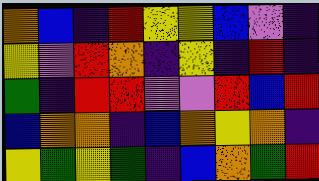[["orange", "blue", "indigo", "red", "yellow", "yellow", "blue", "violet", "indigo"], ["yellow", "violet", "red", "orange", "indigo", "yellow", "indigo", "red", "indigo"], ["green", "indigo", "red", "red", "violet", "violet", "red", "blue", "red"], ["blue", "orange", "orange", "indigo", "blue", "orange", "yellow", "orange", "indigo"], ["yellow", "green", "yellow", "green", "indigo", "blue", "orange", "green", "red"]]